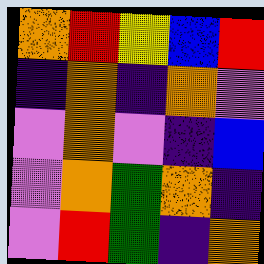[["orange", "red", "yellow", "blue", "red"], ["indigo", "orange", "indigo", "orange", "violet"], ["violet", "orange", "violet", "indigo", "blue"], ["violet", "orange", "green", "orange", "indigo"], ["violet", "red", "green", "indigo", "orange"]]